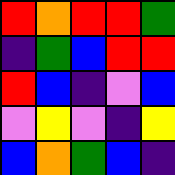[["red", "orange", "red", "red", "green"], ["indigo", "green", "blue", "red", "red"], ["red", "blue", "indigo", "violet", "blue"], ["violet", "yellow", "violet", "indigo", "yellow"], ["blue", "orange", "green", "blue", "indigo"]]